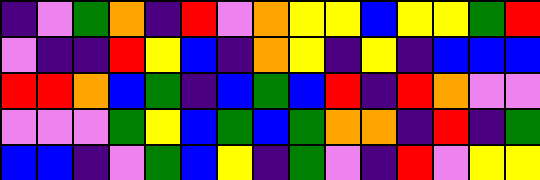[["indigo", "violet", "green", "orange", "indigo", "red", "violet", "orange", "yellow", "yellow", "blue", "yellow", "yellow", "green", "red"], ["violet", "indigo", "indigo", "red", "yellow", "blue", "indigo", "orange", "yellow", "indigo", "yellow", "indigo", "blue", "blue", "blue"], ["red", "red", "orange", "blue", "green", "indigo", "blue", "green", "blue", "red", "indigo", "red", "orange", "violet", "violet"], ["violet", "violet", "violet", "green", "yellow", "blue", "green", "blue", "green", "orange", "orange", "indigo", "red", "indigo", "green"], ["blue", "blue", "indigo", "violet", "green", "blue", "yellow", "indigo", "green", "violet", "indigo", "red", "violet", "yellow", "yellow"]]